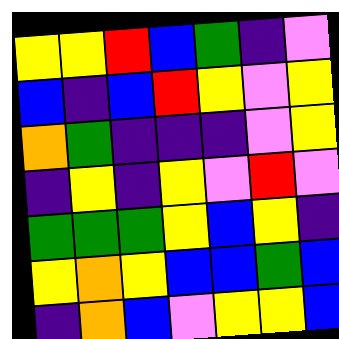[["yellow", "yellow", "red", "blue", "green", "indigo", "violet"], ["blue", "indigo", "blue", "red", "yellow", "violet", "yellow"], ["orange", "green", "indigo", "indigo", "indigo", "violet", "yellow"], ["indigo", "yellow", "indigo", "yellow", "violet", "red", "violet"], ["green", "green", "green", "yellow", "blue", "yellow", "indigo"], ["yellow", "orange", "yellow", "blue", "blue", "green", "blue"], ["indigo", "orange", "blue", "violet", "yellow", "yellow", "blue"]]